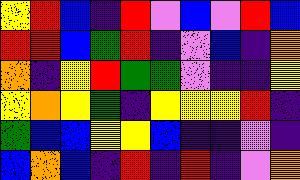[["yellow", "red", "blue", "indigo", "red", "violet", "blue", "violet", "red", "blue"], ["red", "red", "blue", "green", "red", "indigo", "violet", "blue", "indigo", "orange"], ["orange", "indigo", "yellow", "red", "green", "green", "violet", "indigo", "indigo", "yellow"], ["yellow", "orange", "yellow", "green", "indigo", "yellow", "yellow", "yellow", "red", "indigo"], ["green", "blue", "blue", "yellow", "yellow", "blue", "indigo", "indigo", "violet", "indigo"], ["blue", "orange", "blue", "indigo", "red", "indigo", "red", "indigo", "violet", "orange"]]